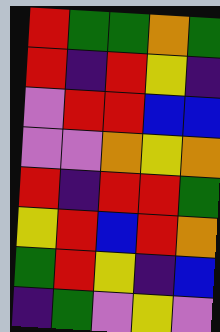[["red", "green", "green", "orange", "green"], ["red", "indigo", "red", "yellow", "indigo"], ["violet", "red", "red", "blue", "blue"], ["violet", "violet", "orange", "yellow", "orange"], ["red", "indigo", "red", "red", "green"], ["yellow", "red", "blue", "red", "orange"], ["green", "red", "yellow", "indigo", "blue"], ["indigo", "green", "violet", "yellow", "violet"]]